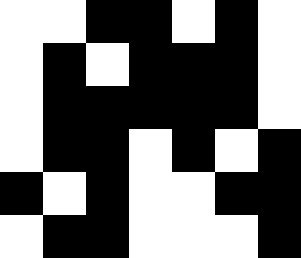[["white", "white", "black", "black", "white", "black", "white"], ["white", "black", "white", "black", "black", "black", "white"], ["white", "black", "black", "black", "black", "black", "white"], ["white", "black", "black", "white", "black", "white", "black"], ["black", "white", "black", "white", "white", "black", "black"], ["white", "black", "black", "white", "white", "white", "black"]]